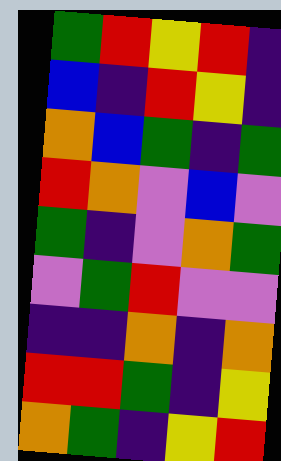[["green", "red", "yellow", "red", "indigo"], ["blue", "indigo", "red", "yellow", "indigo"], ["orange", "blue", "green", "indigo", "green"], ["red", "orange", "violet", "blue", "violet"], ["green", "indigo", "violet", "orange", "green"], ["violet", "green", "red", "violet", "violet"], ["indigo", "indigo", "orange", "indigo", "orange"], ["red", "red", "green", "indigo", "yellow"], ["orange", "green", "indigo", "yellow", "red"]]